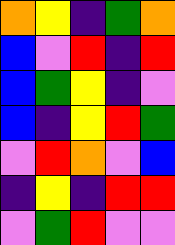[["orange", "yellow", "indigo", "green", "orange"], ["blue", "violet", "red", "indigo", "red"], ["blue", "green", "yellow", "indigo", "violet"], ["blue", "indigo", "yellow", "red", "green"], ["violet", "red", "orange", "violet", "blue"], ["indigo", "yellow", "indigo", "red", "red"], ["violet", "green", "red", "violet", "violet"]]